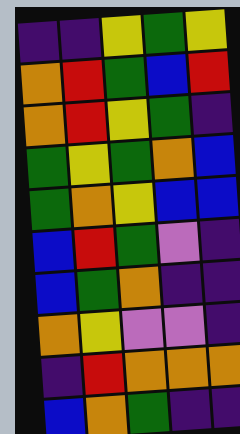[["indigo", "indigo", "yellow", "green", "yellow"], ["orange", "red", "green", "blue", "red"], ["orange", "red", "yellow", "green", "indigo"], ["green", "yellow", "green", "orange", "blue"], ["green", "orange", "yellow", "blue", "blue"], ["blue", "red", "green", "violet", "indigo"], ["blue", "green", "orange", "indigo", "indigo"], ["orange", "yellow", "violet", "violet", "indigo"], ["indigo", "red", "orange", "orange", "orange"], ["blue", "orange", "green", "indigo", "indigo"]]